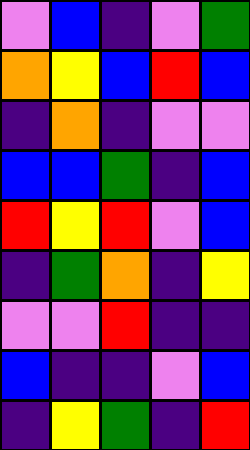[["violet", "blue", "indigo", "violet", "green"], ["orange", "yellow", "blue", "red", "blue"], ["indigo", "orange", "indigo", "violet", "violet"], ["blue", "blue", "green", "indigo", "blue"], ["red", "yellow", "red", "violet", "blue"], ["indigo", "green", "orange", "indigo", "yellow"], ["violet", "violet", "red", "indigo", "indigo"], ["blue", "indigo", "indigo", "violet", "blue"], ["indigo", "yellow", "green", "indigo", "red"]]